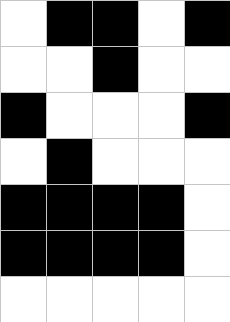[["white", "black", "black", "white", "black"], ["white", "white", "black", "white", "white"], ["black", "white", "white", "white", "black"], ["white", "black", "white", "white", "white"], ["black", "black", "black", "black", "white"], ["black", "black", "black", "black", "white"], ["white", "white", "white", "white", "white"]]